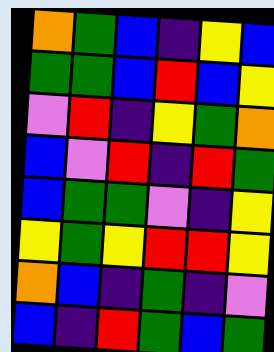[["orange", "green", "blue", "indigo", "yellow", "blue"], ["green", "green", "blue", "red", "blue", "yellow"], ["violet", "red", "indigo", "yellow", "green", "orange"], ["blue", "violet", "red", "indigo", "red", "green"], ["blue", "green", "green", "violet", "indigo", "yellow"], ["yellow", "green", "yellow", "red", "red", "yellow"], ["orange", "blue", "indigo", "green", "indigo", "violet"], ["blue", "indigo", "red", "green", "blue", "green"]]